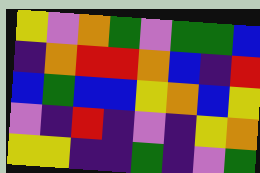[["yellow", "violet", "orange", "green", "violet", "green", "green", "blue"], ["indigo", "orange", "red", "red", "orange", "blue", "indigo", "red"], ["blue", "green", "blue", "blue", "yellow", "orange", "blue", "yellow"], ["violet", "indigo", "red", "indigo", "violet", "indigo", "yellow", "orange"], ["yellow", "yellow", "indigo", "indigo", "green", "indigo", "violet", "green"]]